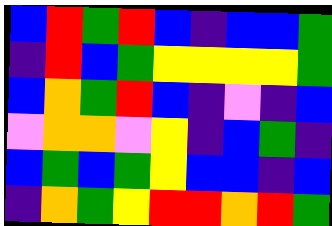[["blue", "red", "green", "red", "blue", "indigo", "blue", "blue", "green"], ["indigo", "red", "blue", "green", "yellow", "yellow", "yellow", "yellow", "green"], ["blue", "orange", "green", "red", "blue", "indigo", "violet", "indigo", "blue"], ["violet", "orange", "orange", "violet", "yellow", "indigo", "blue", "green", "indigo"], ["blue", "green", "blue", "green", "yellow", "blue", "blue", "indigo", "blue"], ["indigo", "orange", "green", "yellow", "red", "red", "orange", "red", "green"]]